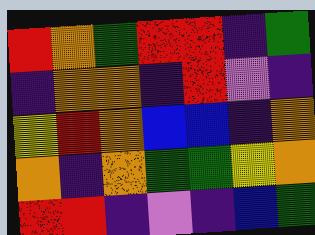[["red", "orange", "green", "red", "red", "indigo", "green"], ["indigo", "orange", "orange", "indigo", "red", "violet", "indigo"], ["yellow", "red", "orange", "blue", "blue", "indigo", "orange"], ["orange", "indigo", "orange", "green", "green", "yellow", "orange"], ["red", "red", "indigo", "violet", "indigo", "blue", "green"]]